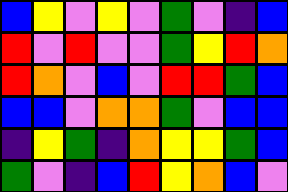[["blue", "yellow", "violet", "yellow", "violet", "green", "violet", "indigo", "blue"], ["red", "violet", "red", "violet", "violet", "green", "yellow", "red", "orange"], ["red", "orange", "violet", "blue", "violet", "red", "red", "green", "blue"], ["blue", "blue", "violet", "orange", "orange", "green", "violet", "blue", "blue"], ["indigo", "yellow", "green", "indigo", "orange", "yellow", "yellow", "green", "blue"], ["green", "violet", "indigo", "blue", "red", "yellow", "orange", "blue", "violet"]]